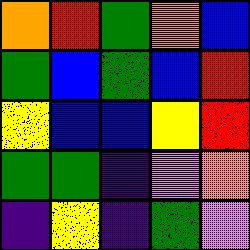[["orange", "red", "green", "orange", "blue"], ["green", "blue", "green", "blue", "red"], ["yellow", "blue", "blue", "yellow", "red"], ["green", "green", "indigo", "violet", "orange"], ["indigo", "yellow", "indigo", "green", "violet"]]